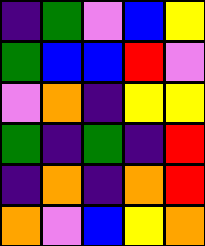[["indigo", "green", "violet", "blue", "yellow"], ["green", "blue", "blue", "red", "violet"], ["violet", "orange", "indigo", "yellow", "yellow"], ["green", "indigo", "green", "indigo", "red"], ["indigo", "orange", "indigo", "orange", "red"], ["orange", "violet", "blue", "yellow", "orange"]]